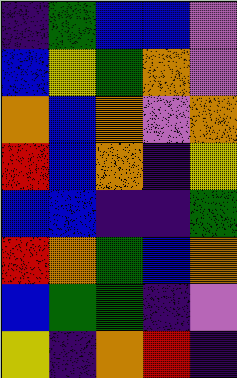[["indigo", "green", "blue", "blue", "violet"], ["blue", "yellow", "green", "orange", "violet"], ["orange", "blue", "orange", "violet", "orange"], ["red", "blue", "orange", "indigo", "yellow"], ["blue", "blue", "indigo", "indigo", "green"], ["red", "orange", "green", "blue", "orange"], ["blue", "green", "green", "indigo", "violet"], ["yellow", "indigo", "orange", "red", "indigo"]]